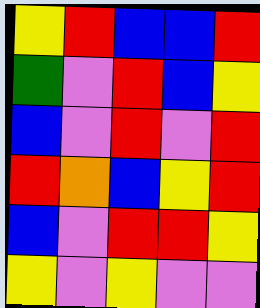[["yellow", "red", "blue", "blue", "red"], ["green", "violet", "red", "blue", "yellow"], ["blue", "violet", "red", "violet", "red"], ["red", "orange", "blue", "yellow", "red"], ["blue", "violet", "red", "red", "yellow"], ["yellow", "violet", "yellow", "violet", "violet"]]